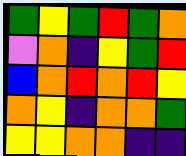[["green", "yellow", "green", "red", "green", "orange"], ["violet", "orange", "indigo", "yellow", "green", "red"], ["blue", "orange", "red", "orange", "red", "yellow"], ["orange", "yellow", "indigo", "orange", "orange", "green"], ["yellow", "yellow", "orange", "orange", "indigo", "indigo"]]